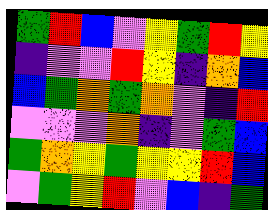[["green", "red", "blue", "violet", "yellow", "green", "red", "yellow"], ["indigo", "violet", "violet", "red", "yellow", "indigo", "orange", "blue"], ["blue", "green", "orange", "green", "orange", "violet", "indigo", "red"], ["violet", "violet", "violet", "orange", "indigo", "violet", "green", "blue"], ["green", "orange", "yellow", "green", "yellow", "yellow", "red", "blue"], ["violet", "green", "yellow", "red", "violet", "blue", "indigo", "green"]]